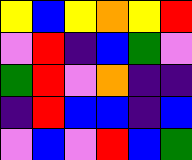[["yellow", "blue", "yellow", "orange", "yellow", "red"], ["violet", "red", "indigo", "blue", "green", "violet"], ["green", "red", "violet", "orange", "indigo", "indigo"], ["indigo", "red", "blue", "blue", "indigo", "blue"], ["violet", "blue", "violet", "red", "blue", "green"]]